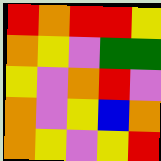[["red", "orange", "red", "red", "yellow"], ["orange", "yellow", "violet", "green", "green"], ["yellow", "violet", "orange", "red", "violet"], ["orange", "violet", "yellow", "blue", "orange"], ["orange", "yellow", "violet", "yellow", "red"]]